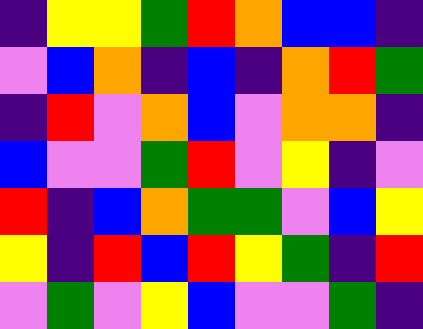[["indigo", "yellow", "yellow", "green", "red", "orange", "blue", "blue", "indigo"], ["violet", "blue", "orange", "indigo", "blue", "indigo", "orange", "red", "green"], ["indigo", "red", "violet", "orange", "blue", "violet", "orange", "orange", "indigo"], ["blue", "violet", "violet", "green", "red", "violet", "yellow", "indigo", "violet"], ["red", "indigo", "blue", "orange", "green", "green", "violet", "blue", "yellow"], ["yellow", "indigo", "red", "blue", "red", "yellow", "green", "indigo", "red"], ["violet", "green", "violet", "yellow", "blue", "violet", "violet", "green", "indigo"]]